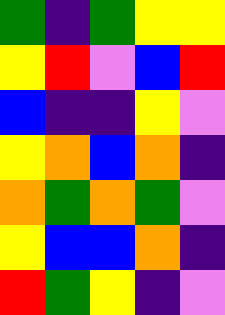[["green", "indigo", "green", "yellow", "yellow"], ["yellow", "red", "violet", "blue", "red"], ["blue", "indigo", "indigo", "yellow", "violet"], ["yellow", "orange", "blue", "orange", "indigo"], ["orange", "green", "orange", "green", "violet"], ["yellow", "blue", "blue", "orange", "indigo"], ["red", "green", "yellow", "indigo", "violet"]]